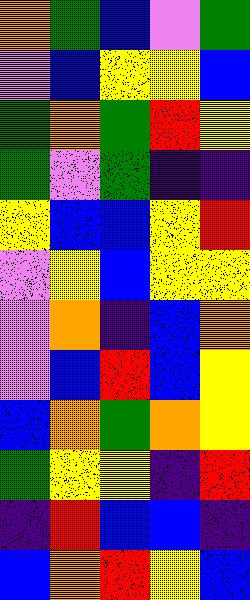[["orange", "green", "blue", "violet", "green"], ["violet", "blue", "yellow", "yellow", "blue"], ["green", "orange", "green", "red", "yellow"], ["green", "violet", "green", "indigo", "indigo"], ["yellow", "blue", "blue", "yellow", "red"], ["violet", "yellow", "blue", "yellow", "yellow"], ["violet", "orange", "indigo", "blue", "orange"], ["violet", "blue", "red", "blue", "yellow"], ["blue", "orange", "green", "orange", "yellow"], ["green", "yellow", "yellow", "indigo", "red"], ["indigo", "red", "blue", "blue", "indigo"], ["blue", "orange", "red", "yellow", "blue"]]